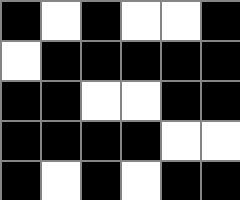[["black", "white", "black", "white", "white", "black"], ["white", "black", "black", "black", "black", "black"], ["black", "black", "white", "white", "black", "black"], ["black", "black", "black", "black", "white", "white"], ["black", "white", "black", "white", "black", "black"]]